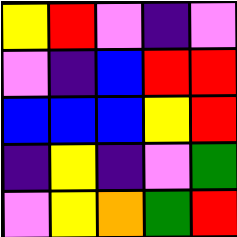[["yellow", "red", "violet", "indigo", "violet"], ["violet", "indigo", "blue", "red", "red"], ["blue", "blue", "blue", "yellow", "red"], ["indigo", "yellow", "indigo", "violet", "green"], ["violet", "yellow", "orange", "green", "red"]]